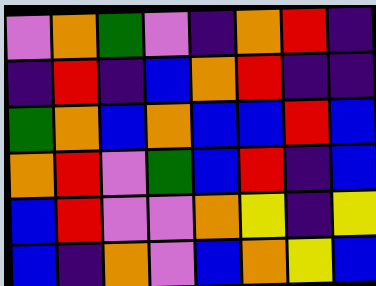[["violet", "orange", "green", "violet", "indigo", "orange", "red", "indigo"], ["indigo", "red", "indigo", "blue", "orange", "red", "indigo", "indigo"], ["green", "orange", "blue", "orange", "blue", "blue", "red", "blue"], ["orange", "red", "violet", "green", "blue", "red", "indigo", "blue"], ["blue", "red", "violet", "violet", "orange", "yellow", "indigo", "yellow"], ["blue", "indigo", "orange", "violet", "blue", "orange", "yellow", "blue"]]